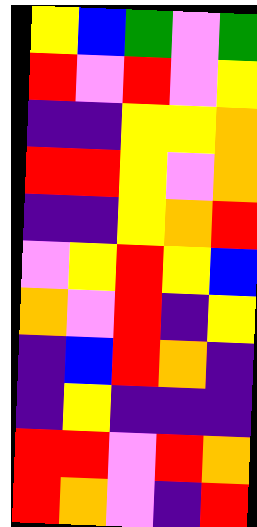[["yellow", "blue", "green", "violet", "green"], ["red", "violet", "red", "violet", "yellow"], ["indigo", "indigo", "yellow", "yellow", "orange"], ["red", "red", "yellow", "violet", "orange"], ["indigo", "indigo", "yellow", "orange", "red"], ["violet", "yellow", "red", "yellow", "blue"], ["orange", "violet", "red", "indigo", "yellow"], ["indigo", "blue", "red", "orange", "indigo"], ["indigo", "yellow", "indigo", "indigo", "indigo"], ["red", "red", "violet", "red", "orange"], ["red", "orange", "violet", "indigo", "red"]]